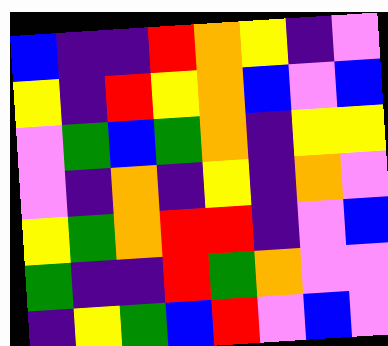[["blue", "indigo", "indigo", "red", "orange", "yellow", "indigo", "violet"], ["yellow", "indigo", "red", "yellow", "orange", "blue", "violet", "blue"], ["violet", "green", "blue", "green", "orange", "indigo", "yellow", "yellow"], ["violet", "indigo", "orange", "indigo", "yellow", "indigo", "orange", "violet"], ["yellow", "green", "orange", "red", "red", "indigo", "violet", "blue"], ["green", "indigo", "indigo", "red", "green", "orange", "violet", "violet"], ["indigo", "yellow", "green", "blue", "red", "violet", "blue", "violet"]]